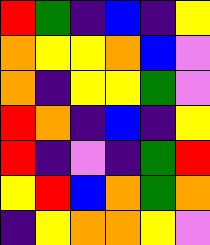[["red", "green", "indigo", "blue", "indigo", "yellow"], ["orange", "yellow", "yellow", "orange", "blue", "violet"], ["orange", "indigo", "yellow", "yellow", "green", "violet"], ["red", "orange", "indigo", "blue", "indigo", "yellow"], ["red", "indigo", "violet", "indigo", "green", "red"], ["yellow", "red", "blue", "orange", "green", "orange"], ["indigo", "yellow", "orange", "orange", "yellow", "violet"]]